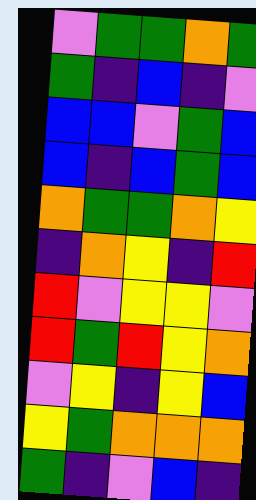[["violet", "green", "green", "orange", "green"], ["green", "indigo", "blue", "indigo", "violet"], ["blue", "blue", "violet", "green", "blue"], ["blue", "indigo", "blue", "green", "blue"], ["orange", "green", "green", "orange", "yellow"], ["indigo", "orange", "yellow", "indigo", "red"], ["red", "violet", "yellow", "yellow", "violet"], ["red", "green", "red", "yellow", "orange"], ["violet", "yellow", "indigo", "yellow", "blue"], ["yellow", "green", "orange", "orange", "orange"], ["green", "indigo", "violet", "blue", "indigo"]]